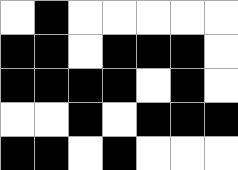[["white", "black", "white", "white", "white", "white", "white"], ["black", "black", "white", "black", "black", "black", "white"], ["black", "black", "black", "black", "white", "black", "white"], ["white", "white", "black", "white", "black", "black", "black"], ["black", "black", "white", "black", "white", "white", "white"]]